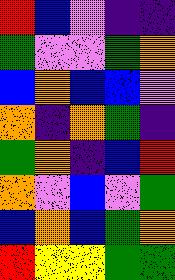[["red", "blue", "violet", "indigo", "indigo"], ["green", "violet", "violet", "green", "orange"], ["blue", "orange", "blue", "blue", "violet"], ["orange", "indigo", "orange", "green", "indigo"], ["green", "orange", "indigo", "blue", "red"], ["orange", "violet", "blue", "violet", "green"], ["blue", "orange", "blue", "green", "orange"], ["red", "yellow", "yellow", "green", "green"]]